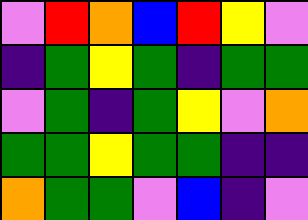[["violet", "red", "orange", "blue", "red", "yellow", "violet"], ["indigo", "green", "yellow", "green", "indigo", "green", "green"], ["violet", "green", "indigo", "green", "yellow", "violet", "orange"], ["green", "green", "yellow", "green", "green", "indigo", "indigo"], ["orange", "green", "green", "violet", "blue", "indigo", "violet"]]